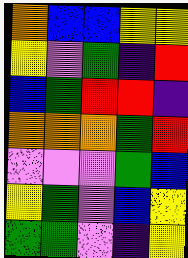[["orange", "blue", "blue", "yellow", "yellow"], ["yellow", "violet", "green", "indigo", "red"], ["blue", "green", "red", "red", "indigo"], ["orange", "orange", "orange", "green", "red"], ["violet", "violet", "violet", "green", "blue"], ["yellow", "green", "violet", "blue", "yellow"], ["green", "green", "violet", "indigo", "yellow"]]